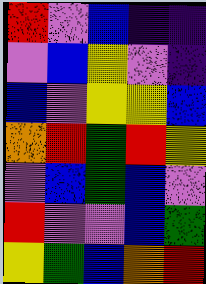[["red", "violet", "blue", "indigo", "indigo"], ["violet", "blue", "yellow", "violet", "indigo"], ["blue", "violet", "yellow", "yellow", "blue"], ["orange", "red", "green", "red", "yellow"], ["violet", "blue", "green", "blue", "violet"], ["red", "violet", "violet", "blue", "green"], ["yellow", "green", "blue", "orange", "red"]]